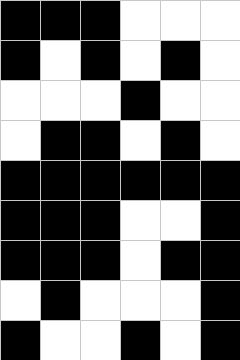[["black", "black", "black", "white", "white", "white"], ["black", "white", "black", "white", "black", "white"], ["white", "white", "white", "black", "white", "white"], ["white", "black", "black", "white", "black", "white"], ["black", "black", "black", "black", "black", "black"], ["black", "black", "black", "white", "white", "black"], ["black", "black", "black", "white", "black", "black"], ["white", "black", "white", "white", "white", "black"], ["black", "white", "white", "black", "white", "black"]]